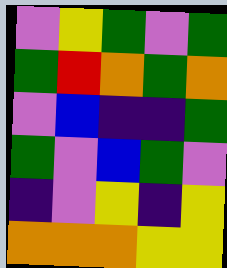[["violet", "yellow", "green", "violet", "green"], ["green", "red", "orange", "green", "orange"], ["violet", "blue", "indigo", "indigo", "green"], ["green", "violet", "blue", "green", "violet"], ["indigo", "violet", "yellow", "indigo", "yellow"], ["orange", "orange", "orange", "yellow", "yellow"]]